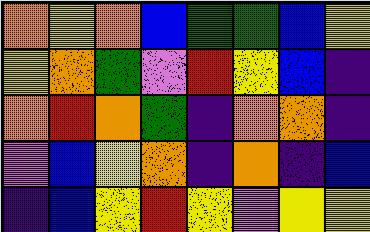[["orange", "yellow", "orange", "blue", "green", "green", "blue", "yellow"], ["yellow", "orange", "green", "violet", "red", "yellow", "blue", "indigo"], ["orange", "red", "orange", "green", "indigo", "orange", "orange", "indigo"], ["violet", "blue", "yellow", "orange", "indigo", "orange", "indigo", "blue"], ["indigo", "blue", "yellow", "red", "yellow", "violet", "yellow", "yellow"]]